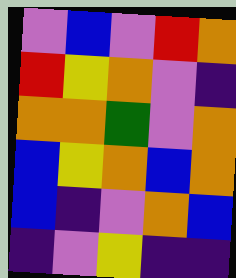[["violet", "blue", "violet", "red", "orange"], ["red", "yellow", "orange", "violet", "indigo"], ["orange", "orange", "green", "violet", "orange"], ["blue", "yellow", "orange", "blue", "orange"], ["blue", "indigo", "violet", "orange", "blue"], ["indigo", "violet", "yellow", "indigo", "indigo"]]